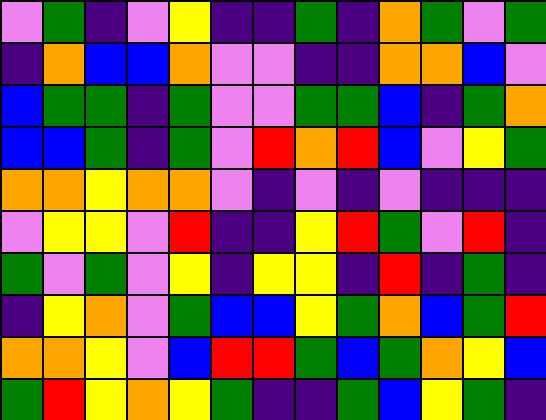[["violet", "green", "indigo", "violet", "yellow", "indigo", "indigo", "green", "indigo", "orange", "green", "violet", "green"], ["indigo", "orange", "blue", "blue", "orange", "violet", "violet", "indigo", "indigo", "orange", "orange", "blue", "violet"], ["blue", "green", "green", "indigo", "green", "violet", "violet", "green", "green", "blue", "indigo", "green", "orange"], ["blue", "blue", "green", "indigo", "green", "violet", "red", "orange", "red", "blue", "violet", "yellow", "green"], ["orange", "orange", "yellow", "orange", "orange", "violet", "indigo", "violet", "indigo", "violet", "indigo", "indigo", "indigo"], ["violet", "yellow", "yellow", "violet", "red", "indigo", "indigo", "yellow", "red", "green", "violet", "red", "indigo"], ["green", "violet", "green", "violet", "yellow", "indigo", "yellow", "yellow", "indigo", "red", "indigo", "green", "indigo"], ["indigo", "yellow", "orange", "violet", "green", "blue", "blue", "yellow", "green", "orange", "blue", "green", "red"], ["orange", "orange", "yellow", "violet", "blue", "red", "red", "green", "blue", "green", "orange", "yellow", "blue"], ["green", "red", "yellow", "orange", "yellow", "green", "indigo", "indigo", "green", "blue", "yellow", "green", "indigo"]]